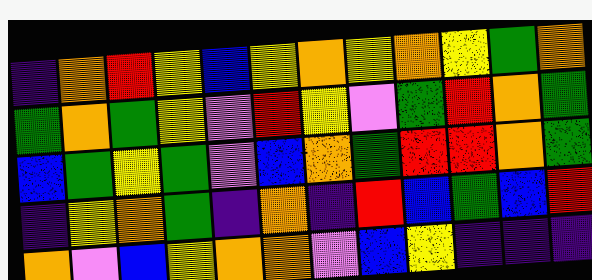[["indigo", "orange", "red", "yellow", "blue", "yellow", "orange", "yellow", "orange", "yellow", "green", "orange"], ["green", "orange", "green", "yellow", "violet", "red", "yellow", "violet", "green", "red", "orange", "green"], ["blue", "green", "yellow", "green", "violet", "blue", "orange", "green", "red", "red", "orange", "green"], ["indigo", "yellow", "orange", "green", "indigo", "orange", "indigo", "red", "blue", "green", "blue", "red"], ["orange", "violet", "blue", "yellow", "orange", "orange", "violet", "blue", "yellow", "indigo", "indigo", "indigo"]]